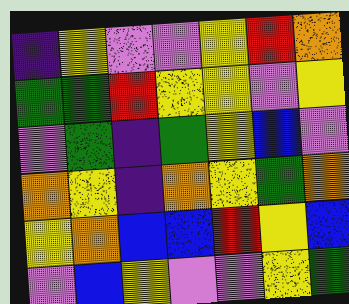[["indigo", "yellow", "violet", "violet", "yellow", "red", "orange"], ["green", "green", "red", "yellow", "yellow", "violet", "yellow"], ["violet", "green", "indigo", "green", "yellow", "blue", "violet"], ["orange", "yellow", "indigo", "orange", "yellow", "green", "orange"], ["yellow", "orange", "blue", "blue", "red", "yellow", "blue"], ["violet", "blue", "yellow", "violet", "violet", "yellow", "green"]]